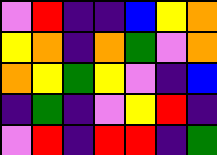[["violet", "red", "indigo", "indigo", "blue", "yellow", "orange"], ["yellow", "orange", "indigo", "orange", "green", "violet", "orange"], ["orange", "yellow", "green", "yellow", "violet", "indigo", "blue"], ["indigo", "green", "indigo", "violet", "yellow", "red", "indigo"], ["violet", "red", "indigo", "red", "red", "indigo", "green"]]